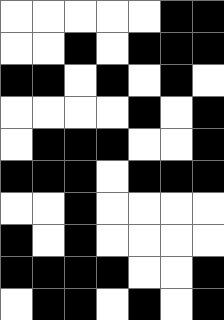[["white", "white", "white", "white", "white", "black", "black"], ["white", "white", "black", "white", "black", "black", "black"], ["black", "black", "white", "black", "white", "black", "white"], ["white", "white", "white", "white", "black", "white", "black"], ["white", "black", "black", "black", "white", "white", "black"], ["black", "black", "black", "white", "black", "black", "black"], ["white", "white", "black", "white", "white", "white", "white"], ["black", "white", "black", "white", "white", "white", "white"], ["black", "black", "black", "black", "white", "white", "black"], ["white", "black", "black", "white", "black", "white", "black"]]